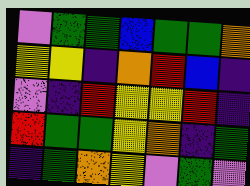[["violet", "green", "green", "blue", "green", "green", "orange"], ["yellow", "yellow", "indigo", "orange", "red", "blue", "indigo"], ["violet", "indigo", "red", "yellow", "yellow", "red", "indigo"], ["red", "green", "green", "yellow", "orange", "indigo", "green"], ["indigo", "green", "orange", "yellow", "violet", "green", "violet"]]